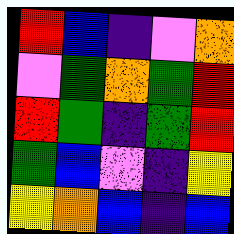[["red", "blue", "indigo", "violet", "orange"], ["violet", "green", "orange", "green", "red"], ["red", "green", "indigo", "green", "red"], ["green", "blue", "violet", "indigo", "yellow"], ["yellow", "orange", "blue", "indigo", "blue"]]